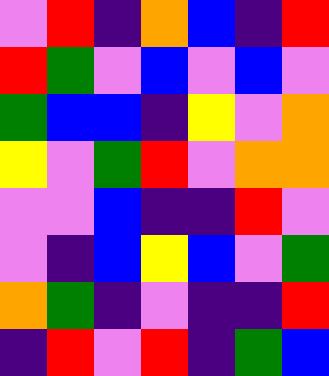[["violet", "red", "indigo", "orange", "blue", "indigo", "red"], ["red", "green", "violet", "blue", "violet", "blue", "violet"], ["green", "blue", "blue", "indigo", "yellow", "violet", "orange"], ["yellow", "violet", "green", "red", "violet", "orange", "orange"], ["violet", "violet", "blue", "indigo", "indigo", "red", "violet"], ["violet", "indigo", "blue", "yellow", "blue", "violet", "green"], ["orange", "green", "indigo", "violet", "indigo", "indigo", "red"], ["indigo", "red", "violet", "red", "indigo", "green", "blue"]]